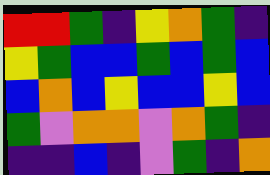[["red", "red", "green", "indigo", "yellow", "orange", "green", "indigo"], ["yellow", "green", "blue", "blue", "green", "blue", "green", "blue"], ["blue", "orange", "blue", "yellow", "blue", "blue", "yellow", "blue"], ["green", "violet", "orange", "orange", "violet", "orange", "green", "indigo"], ["indigo", "indigo", "blue", "indigo", "violet", "green", "indigo", "orange"]]